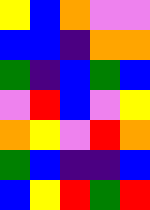[["yellow", "blue", "orange", "violet", "violet"], ["blue", "blue", "indigo", "orange", "orange"], ["green", "indigo", "blue", "green", "blue"], ["violet", "red", "blue", "violet", "yellow"], ["orange", "yellow", "violet", "red", "orange"], ["green", "blue", "indigo", "indigo", "blue"], ["blue", "yellow", "red", "green", "red"]]